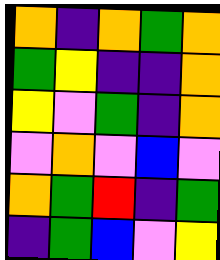[["orange", "indigo", "orange", "green", "orange"], ["green", "yellow", "indigo", "indigo", "orange"], ["yellow", "violet", "green", "indigo", "orange"], ["violet", "orange", "violet", "blue", "violet"], ["orange", "green", "red", "indigo", "green"], ["indigo", "green", "blue", "violet", "yellow"]]